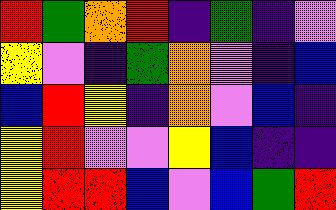[["red", "green", "orange", "red", "indigo", "green", "indigo", "violet"], ["yellow", "violet", "indigo", "green", "orange", "violet", "indigo", "blue"], ["blue", "red", "yellow", "indigo", "orange", "violet", "blue", "indigo"], ["yellow", "red", "violet", "violet", "yellow", "blue", "indigo", "indigo"], ["yellow", "red", "red", "blue", "violet", "blue", "green", "red"]]